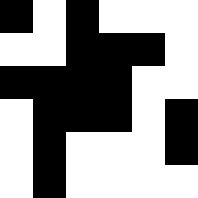[["black", "white", "black", "white", "white", "white"], ["white", "white", "black", "black", "black", "white"], ["black", "black", "black", "black", "white", "white"], ["white", "black", "black", "black", "white", "black"], ["white", "black", "white", "white", "white", "black"], ["white", "black", "white", "white", "white", "white"]]